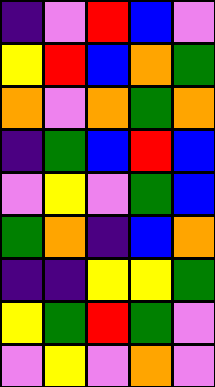[["indigo", "violet", "red", "blue", "violet"], ["yellow", "red", "blue", "orange", "green"], ["orange", "violet", "orange", "green", "orange"], ["indigo", "green", "blue", "red", "blue"], ["violet", "yellow", "violet", "green", "blue"], ["green", "orange", "indigo", "blue", "orange"], ["indigo", "indigo", "yellow", "yellow", "green"], ["yellow", "green", "red", "green", "violet"], ["violet", "yellow", "violet", "orange", "violet"]]